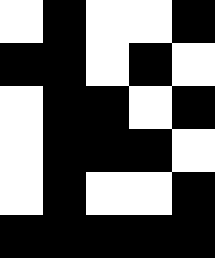[["white", "black", "white", "white", "black"], ["black", "black", "white", "black", "white"], ["white", "black", "black", "white", "black"], ["white", "black", "black", "black", "white"], ["white", "black", "white", "white", "black"], ["black", "black", "black", "black", "black"]]